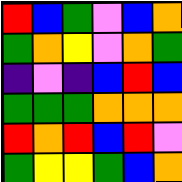[["red", "blue", "green", "violet", "blue", "orange"], ["green", "orange", "yellow", "violet", "orange", "green"], ["indigo", "violet", "indigo", "blue", "red", "blue"], ["green", "green", "green", "orange", "orange", "orange"], ["red", "orange", "red", "blue", "red", "violet"], ["green", "yellow", "yellow", "green", "blue", "orange"]]